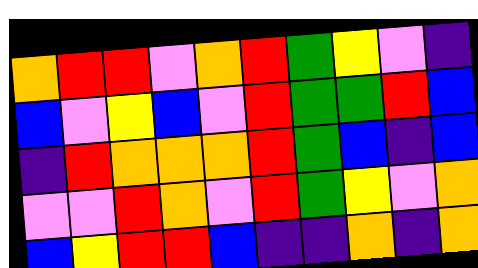[["orange", "red", "red", "violet", "orange", "red", "green", "yellow", "violet", "indigo"], ["blue", "violet", "yellow", "blue", "violet", "red", "green", "green", "red", "blue"], ["indigo", "red", "orange", "orange", "orange", "red", "green", "blue", "indigo", "blue"], ["violet", "violet", "red", "orange", "violet", "red", "green", "yellow", "violet", "orange"], ["blue", "yellow", "red", "red", "blue", "indigo", "indigo", "orange", "indigo", "orange"]]